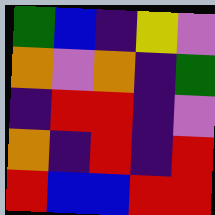[["green", "blue", "indigo", "yellow", "violet"], ["orange", "violet", "orange", "indigo", "green"], ["indigo", "red", "red", "indigo", "violet"], ["orange", "indigo", "red", "indigo", "red"], ["red", "blue", "blue", "red", "red"]]